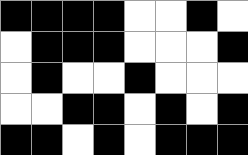[["black", "black", "black", "black", "white", "white", "black", "white"], ["white", "black", "black", "black", "white", "white", "white", "black"], ["white", "black", "white", "white", "black", "white", "white", "white"], ["white", "white", "black", "black", "white", "black", "white", "black"], ["black", "black", "white", "black", "white", "black", "black", "black"]]